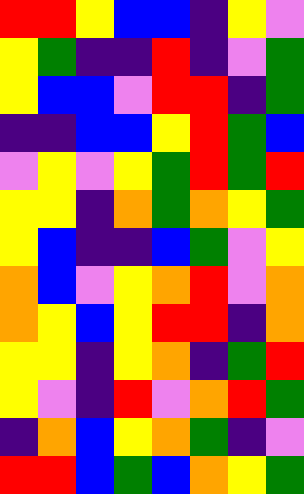[["red", "red", "yellow", "blue", "blue", "indigo", "yellow", "violet"], ["yellow", "green", "indigo", "indigo", "red", "indigo", "violet", "green"], ["yellow", "blue", "blue", "violet", "red", "red", "indigo", "green"], ["indigo", "indigo", "blue", "blue", "yellow", "red", "green", "blue"], ["violet", "yellow", "violet", "yellow", "green", "red", "green", "red"], ["yellow", "yellow", "indigo", "orange", "green", "orange", "yellow", "green"], ["yellow", "blue", "indigo", "indigo", "blue", "green", "violet", "yellow"], ["orange", "blue", "violet", "yellow", "orange", "red", "violet", "orange"], ["orange", "yellow", "blue", "yellow", "red", "red", "indigo", "orange"], ["yellow", "yellow", "indigo", "yellow", "orange", "indigo", "green", "red"], ["yellow", "violet", "indigo", "red", "violet", "orange", "red", "green"], ["indigo", "orange", "blue", "yellow", "orange", "green", "indigo", "violet"], ["red", "red", "blue", "green", "blue", "orange", "yellow", "green"]]